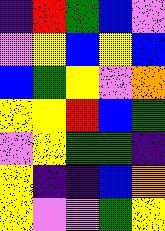[["indigo", "red", "green", "blue", "violet"], ["violet", "yellow", "blue", "yellow", "blue"], ["blue", "green", "yellow", "violet", "orange"], ["yellow", "yellow", "red", "blue", "green"], ["violet", "yellow", "green", "green", "indigo"], ["yellow", "indigo", "indigo", "blue", "orange"], ["yellow", "violet", "violet", "green", "yellow"]]